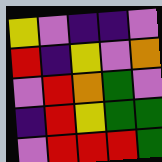[["yellow", "violet", "indigo", "indigo", "violet"], ["red", "indigo", "yellow", "violet", "orange"], ["violet", "red", "orange", "green", "violet"], ["indigo", "red", "yellow", "green", "green"], ["violet", "red", "red", "red", "green"]]